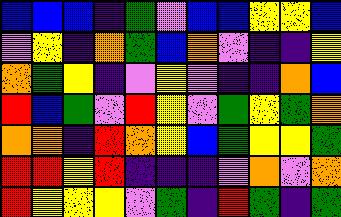[["blue", "blue", "blue", "indigo", "green", "violet", "blue", "blue", "yellow", "yellow", "blue"], ["violet", "yellow", "indigo", "orange", "green", "blue", "orange", "violet", "indigo", "indigo", "yellow"], ["orange", "green", "yellow", "indigo", "violet", "yellow", "violet", "indigo", "indigo", "orange", "blue"], ["red", "blue", "green", "violet", "red", "yellow", "violet", "green", "yellow", "green", "orange"], ["orange", "orange", "indigo", "red", "orange", "yellow", "blue", "green", "yellow", "yellow", "green"], ["red", "red", "yellow", "red", "indigo", "indigo", "indigo", "violet", "orange", "violet", "orange"], ["red", "yellow", "yellow", "yellow", "violet", "green", "indigo", "red", "green", "indigo", "green"]]